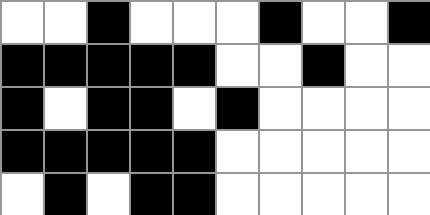[["white", "white", "black", "white", "white", "white", "black", "white", "white", "black"], ["black", "black", "black", "black", "black", "white", "white", "black", "white", "white"], ["black", "white", "black", "black", "white", "black", "white", "white", "white", "white"], ["black", "black", "black", "black", "black", "white", "white", "white", "white", "white"], ["white", "black", "white", "black", "black", "white", "white", "white", "white", "white"]]